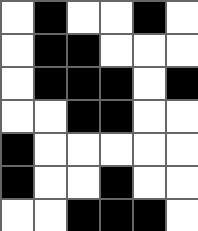[["white", "black", "white", "white", "black", "white"], ["white", "black", "black", "white", "white", "white"], ["white", "black", "black", "black", "white", "black"], ["white", "white", "black", "black", "white", "white"], ["black", "white", "white", "white", "white", "white"], ["black", "white", "white", "black", "white", "white"], ["white", "white", "black", "black", "black", "white"]]